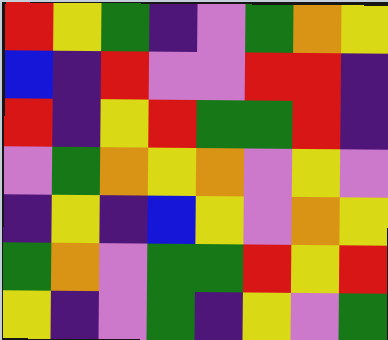[["red", "yellow", "green", "indigo", "violet", "green", "orange", "yellow"], ["blue", "indigo", "red", "violet", "violet", "red", "red", "indigo"], ["red", "indigo", "yellow", "red", "green", "green", "red", "indigo"], ["violet", "green", "orange", "yellow", "orange", "violet", "yellow", "violet"], ["indigo", "yellow", "indigo", "blue", "yellow", "violet", "orange", "yellow"], ["green", "orange", "violet", "green", "green", "red", "yellow", "red"], ["yellow", "indigo", "violet", "green", "indigo", "yellow", "violet", "green"]]